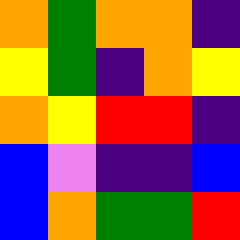[["orange", "green", "orange", "orange", "indigo"], ["yellow", "green", "indigo", "orange", "yellow"], ["orange", "yellow", "red", "red", "indigo"], ["blue", "violet", "indigo", "indigo", "blue"], ["blue", "orange", "green", "green", "red"]]